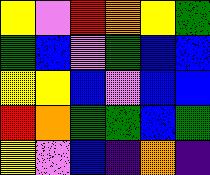[["yellow", "violet", "red", "orange", "yellow", "green"], ["green", "blue", "violet", "green", "blue", "blue"], ["yellow", "yellow", "blue", "violet", "blue", "blue"], ["red", "orange", "green", "green", "blue", "green"], ["yellow", "violet", "blue", "indigo", "orange", "indigo"]]